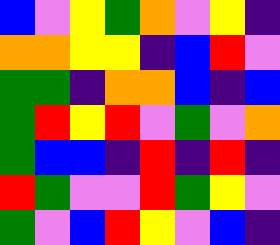[["blue", "violet", "yellow", "green", "orange", "violet", "yellow", "indigo"], ["orange", "orange", "yellow", "yellow", "indigo", "blue", "red", "violet"], ["green", "green", "indigo", "orange", "orange", "blue", "indigo", "blue"], ["green", "red", "yellow", "red", "violet", "green", "violet", "orange"], ["green", "blue", "blue", "indigo", "red", "indigo", "red", "indigo"], ["red", "green", "violet", "violet", "red", "green", "yellow", "violet"], ["green", "violet", "blue", "red", "yellow", "violet", "blue", "indigo"]]